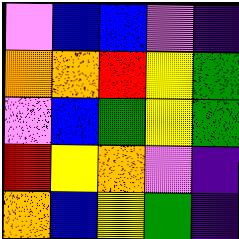[["violet", "blue", "blue", "violet", "indigo"], ["orange", "orange", "red", "yellow", "green"], ["violet", "blue", "green", "yellow", "green"], ["red", "yellow", "orange", "violet", "indigo"], ["orange", "blue", "yellow", "green", "indigo"]]